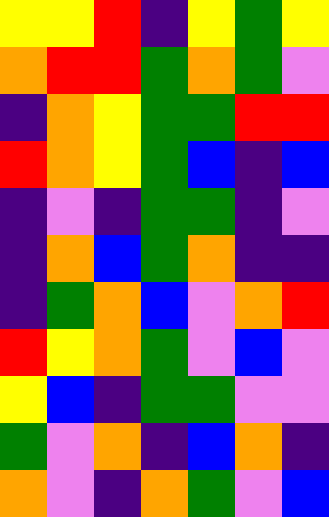[["yellow", "yellow", "red", "indigo", "yellow", "green", "yellow"], ["orange", "red", "red", "green", "orange", "green", "violet"], ["indigo", "orange", "yellow", "green", "green", "red", "red"], ["red", "orange", "yellow", "green", "blue", "indigo", "blue"], ["indigo", "violet", "indigo", "green", "green", "indigo", "violet"], ["indigo", "orange", "blue", "green", "orange", "indigo", "indigo"], ["indigo", "green", "orange", "blue", "violet", "orange", "red"], ["red", "yellow", "orange", "green", "violet", "blue", "violet"], ["yellow", "blue", "indigo", "green", "green", "violet", "violet"], ["green", "violet", "orange", "indigo", "blue", "orange", "indigo"], ["orange", "violet", "indigo", "orange", "green", "violet", "blue"]]